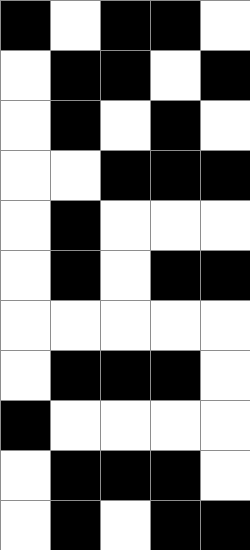[["black", "white", "black", "black", "white"], ["white", "black", "black", "white", "black"], ["white", "black", "white", "black", "white"], ["white", "white", "black", "black", "black"], ["white", "black", "white", "white", "white"], ["white", "black", "white", "black", "black"], ["white", "white", "white", "white", "white"], ["white", "black", "black", "black", "white"], ["black", "white", "white", "white", "white"], ["white", "black", "black", "black", "white"], ["white", "black", "white", "black", "black"]]